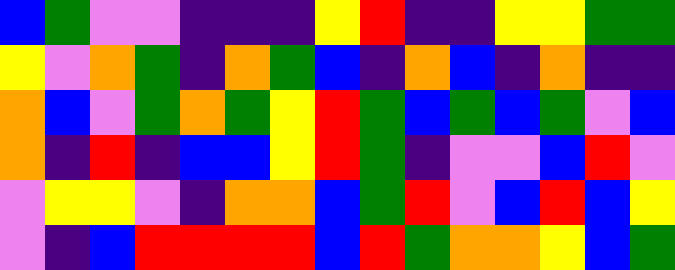[["blue", "green", "violet", "violet", "indigo", "indigo", "indigo", "yellow", "red", "indigo", "indigo", "yellow", "yellow", "green", "green"], ["yellow", "violet", "orange", "green", "indigo", "orange", "green", "blue", "indigo", "orange", "blue", "indigo", "orange", "indigo", "indigo"], ["orange", "blue", "violet", "green", "orange", "green", "yellow", "red", "green", "blue", "green", "blue", "green", "violet", "blue"], ["orange", "indigo", "red", "indigo", "blue", "blue", "yellow", "red", "green", "indigo", "violet", "violet", "blue", "red", "violet"], ["violet", "yellow", "yellow", "violet", "indigo", "orange", "orange", "blue", "green", "red", "violet", "blue", "red", "blue", "yellow"], ["violet", "indigo", "blue", "red", "red", "red", "red", "blue", "red", "green", "orange", "orange", "yellow", "blue", "green"]]